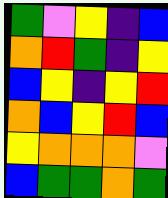[["green", "violet", "yellow", "indigo", "blue"], ["orange", "red", "green", "indigo", "yellow"], ["blue", "yellow", "indigo", "yellow", "red"], ["orange", "blue", "yellow", "red", "blue"], ["yellow", "orange", "orange", "orange", "violet"], ["blue", "green", "green", "orange", "green"]]